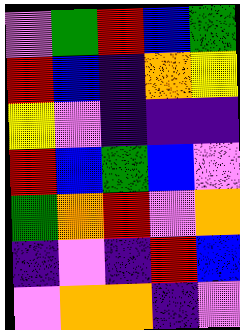[["violet", "green", "red", "blue", "green"], ["red", "blue", "indigo", "orange", "yellow"], ["yellow", "violet", "indigo", "indigo", "indigo"], ["red", "blue", "green", "blue", "violet"], ["green", "orange", "red", "violet", "orange"], ["indigo", "violet", "indigo", "red", "blue"], ["violet", "orange", "orange", "indigo", "violet"]]